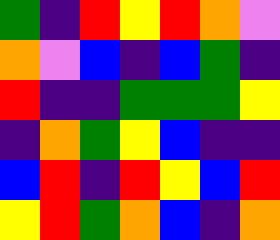[["green", "indigo", "red", "yellow", "red", "orange", "violet"], ["orange", "violet", "blue", "indigo", "blue", "green", "indigo"], ["red", "indigo", "indigo", "green", "green", "green", "yellow"], ["indigo", "orange", "green", "yellow", "blue", "indigo", "indigo"], ["blue", "red", "indigo", "red", "yellow", "blue", "red"], ["yellow", "red", "green", "orange", "blue", "indigo", "orange"]]